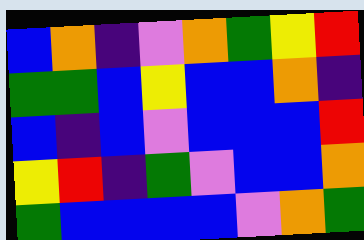[["blue", "orange", "indigo", "violet", "orange", "green", "yellow", "red"], ["green", "green", "blue", "yellow", "blue", "blue", "orange", "indigo"], ["blue", "indigo", "blue", "violet", "blue", "blue", "blue", "red"], ["yellow", "red", "indigo", "green", "violet", "blue", "blue", "orange"], ["green", "blue", "blue", "blue", "blue", "violet", "orange", "green"]]